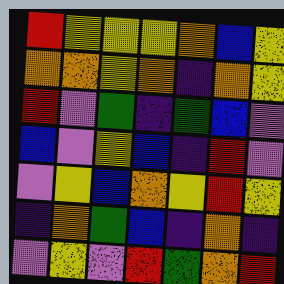[["red", "yellow", "yellow", "yellow", "orange", "blue", "yellow"], ["orange", "orange", "yellow", "orange", "indigo", "orange", "yellow"], ["red", "violet", "green", "indigo", "green", "blue", "violet"], ["blue", "violet", "yellow", "blue", "indigo", "red", "violet"], ["violet", "yellow", "blue", "orange", "yellow", "red", "yellow"], ["indigo", "orange", "green", "blue", "indigo", "orange", "indigo"], ["violet", "yellow", "violet", "red", "green", "orange", "red"]]